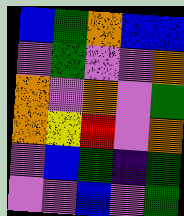[["blue", "green", "orange", "blue", "blue"], ["violet", "green", "violet", "violet", "orange"], ["orange", "violet", "orange", "violet", "green"], ["orange", "yellow", "red", "violet", "orange"], ["violet", "blue", "green", "indigo", "green"], ["violet", "violet", "blue", "violet", "green"]]